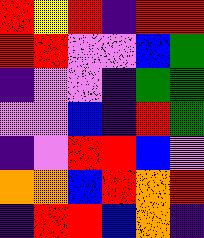[["red", "yellow", "red", "indigo", "red", "red"], ["red", "red", "violet", "violet", "blue", "green"], ["indigo", "violet", "violet", "indigo", "green", "green"], ["violet", "violet", "blue", "indigo", "red", "green"], ["indigo", "violet", "red", "red", "blue", "violet"], ["orange", "orange", "blue", "red", "orange", "red"], ["indigo", "red", "red", "blue", "orange", "indigo"]]